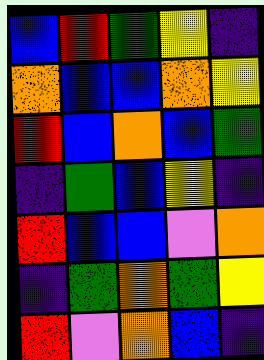[["blue", "red", "green", "yellow", "indigo"], ["orange", "blue", "blue", "orange", "yellow"], ["red", "blue", "orange", "blue", "green"], ["indigo", "green", "blue", "yellow", "indigo"], ["red", "blue", "blue", "violet", "orange"], ["indigo", "green", "orange", "green", "yellow"], ["red", "violet", "orange", "blue", "indigo"]]